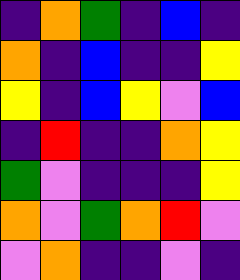[["indigo", "orange", "green", "indigo", "blue", "indigo"], ["orange", "indigo", "blue", "indigo", "indigo", "yellow"], ["yellow", "indigo", "blue", "yellow", "violet", "blue"], ["indigo", "red", "indigo", "indigo", "orange", "yellow"], ["green", "violet", "indigo", "indigo", "indigo", "yellow"], ["orange", "violet", "green", "orange", "red", "violet"], ["violet", "orange", "indigo", "indigo", "violet", "indigo"]]